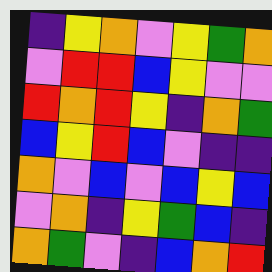[["indigo", "yellow", "orange", "violet", "yellow", "green", "orange"], ["violet", "red", "red", "blue", "yellow", "violet", "violet"], ["red", "orange", "red", "yellow", "indigo", "orange", "green"], ["blue", "yellow", "red", "blue", "violet", "indigo", "indigo"], ["orange", "violet", "blue", "violet", "blue", "yellow", "blue"], ["violet", "orange", "indigo", "yellow", "green", "blue", "indigo"], ["orange", "green", "violet", "indigo", "blue", "orange", "red"]]